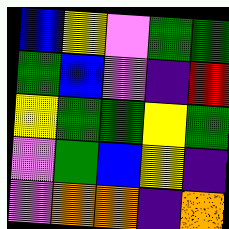[["blue", "yellow", "violet", "green", "green"], ["green", "blue", "violet", "indigo", "red"], ["yellow", "green", "green", "yellow", "green"], ["violet", "green", "blue", "yellow", "indigo"], ["violet", "orange", "orange", "indigo", "orange"]]